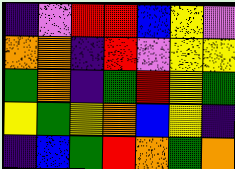[["indigo", "violet", "red", "red", "blue", "yellow", "violet"], ["orange", "orange", "indigo", "red", "violet", "yellow", "yellow"], ["green", "orange", "indigo", "green", "red", "yellow", "green"], ["yellow", "green", "yellow", "orange", "blue", "yellow", "indigo"], ["indigo", "blue", "green", "red", "orange", "green", "orange"]]